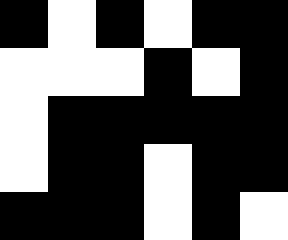[["black", "white", "black", "white", "black", "black"], ["white", "white", "white", "black", "white", "black"], ["white", "black", "black", "black", "black", "black"], ["white", "black", "black", "white", "black", "black"], ["black", "black", "black", "white", "black", "white"]]